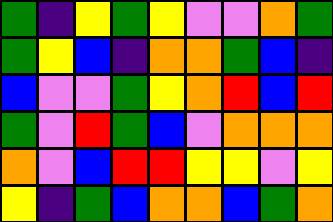[["green", "indigo", "yellow", "green", "yellow", "violet", "violet", "orange", "green"], ["green", "yellow", "blue", "indigo", "orange", "orange", "green", "blue", "indigo"], ["blue", "violet", "violet", "green", "yellow", "orange", "red", "blue", "red"], ["green", "violet", "red", "green", "blue", "violet", "orange", "orange", "orange"], ["orange", "violet", "blue", "red", "red", "yellow", "yellow", "violet", "yellow"], ["yellow", "indigo", "green", "blue", "orange", "orange", "blue", "green", "orange"]]